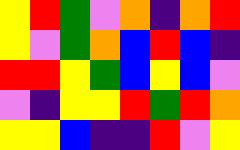[["yellow", "red", "green", "violet", "orange", "indigo", "orange", "red"], ["yellow", "violet", "green", "orange", "blue", "red", "blue", "indigo"], ["red", "red", "yellow", "green", "blue", "yellow", "blue", "violet"], ["violet", "indigo", "yellow", "yellow", "red", "green", "red", "orange"], ["yellow", "yellow", "blue", "indigo", "indigo", "red", "violet", "yellow"]]